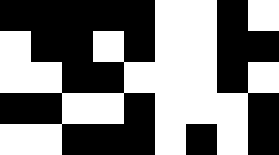[["black", "black", "black", "black", "black", "white", "white", "black", "white"], ["white", "black", "black", "white", "black", "white", "white", "black", "black"], ["white", "white", "black", "black", "white", "white", "white", "black", "white"], ["black", "black", "white", "white", "black", "white", "white", "white", "black"], ["white", "white", "black", "black", "black", "white", "black", "white", "black"]]